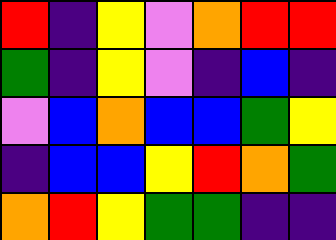[["red", "indigo", "yellow", "violet", "orange", "red", "red"], ["green", "indigo", "yellow", "violet", "indigo", "blue", "indigo"], ["violet", "blue", "orange", "blue", "blue", "green", "yellow"], ["indigo", "blue", "blue", "yellow", "red", "orange", "green"], ["orange", "red", "yellow", "green", "green", "indigo", "indigo"]]